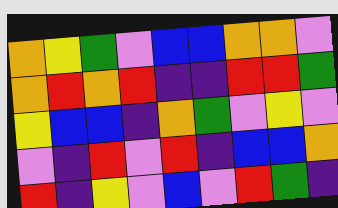[["orange", "yellow", "green", "violet", "blue", "blue", "orange", "orange", "violet"], ["orange", "red", "orange", "red", "indigo", "indigo", "red", "red", "green"], ["yellow", "blue", "blue", "indigo", "orange", "green", "violet", "yellow", "violet"], ["violet", "indigo", "red", "violet", "red", "indigo", "blue", "blue", "orange"], ["red", "indigo", "yellow", "violet", "blue", "violet", "red", "green", "indigo"]]